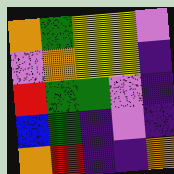[["orange", "green", "yellow", "yellow", "violet"], ["violet", "orange", "yellow", "yellow", "indigo"], ["red", "green", "green", "violet", "indigo"], ["blue", "green", "indigo", "violet", "indigo"], ["orange", "red", "indigo", "indigo", "orange"]]